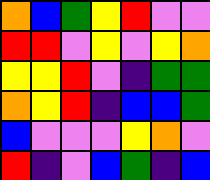[["orange", "blue", "green", "yellow", "red", "violet", "violet"], ["red", "red", "violet", "yellow", "violet", "yellow", "orange"], ["yellow", "yellow", "red", "violet", "indigo", "green", "green"], ["orange", "yellow", "red", "indigo", "blue", "blue", "green"], ["blue", "violet", "violet", "violet", "yellow", "orange", "violet"], ["red", "indigo", "violet", "blue", "green", "indigo", "blue"]]